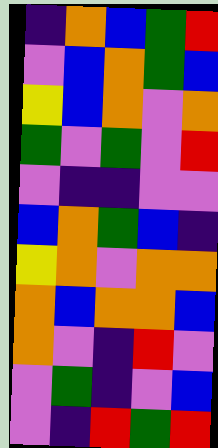[["indigo", "orange", "blue", "green", "red"], ["violet", "blue", "orange", "green", "blue"], ["yellow", "blue", "orange", "violet", "orange"], ["green", "violet", "green", "violet", "red"], ["violet", "indigo", "indigo", "violet", "violet"], ["blue", "orange", "green", "blue", "indigo"], ["yellow", "orange", "violet", "orange", "orange"], ["orange", "blue", "orange", "orange", "blue"], ["orange", "violet", "indigo", "red", "violet"], ["violet", "green", "indigo", "violet", "blue"], ["violet", "indigo", "red", "green", "red"]]